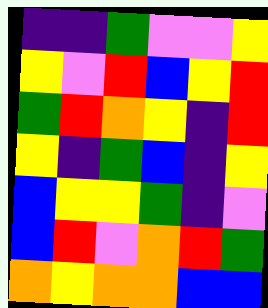[["indigo", "indigo", "green", "violet", "violet", "yellow"], ["yellow", "violet", "red", "blue", "yellow", "red"], ["green", "red", "orange", "yellow", "indigo", "red"], ["yellow", "indigo", "green", "blue", "indigo", "yellow"], ["blue", "yellow", "yellow", "green", "indigo", "violet"], ["blue", "red", "violet", "orange", "red", "green"], ["orange", "yellow", "orange", "orange", "blue", "blue"]]